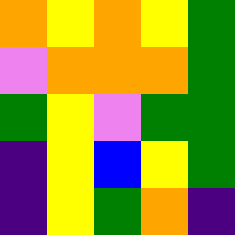[["orange", "yellow", "orange", "yellow", "green"], ["violet", "orange", "orange", "orange", "green"], ["green", "yellow", "violet", "green", "green"], ["indigo", "yellow", "blue", "yellow", "green"], ["indigo", "yellow", "green", "orange", "indigo"]]